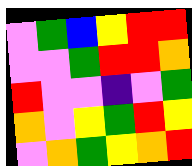[["violet", "green", "blue", "yellow", "red", "red"], ["violet", "violet", "green", "red", "red", "orange"], ["red", "violet", "violet", "indigo", "violet", "green"], ["orange", "violet", "yellow", "green", "red", "yellow"], ["violet", "orange", "green", "yellow", "orange", "red"]]